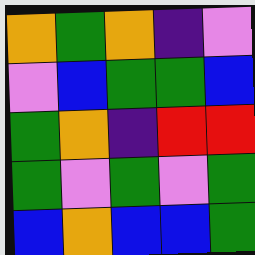[["orange", "green", "orange", "indigo", "violet"], ["violet", "blue", "green", "green", "blue"], ["green", "orange", "indigo", "red", "red"], ["green", "violet", "green", "violet", "green"], ["blue", "orange", "blue", "blue", "green"]]